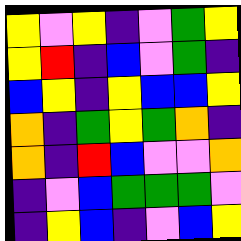[["yellow", "violet", "yellow", "indigo", "violet", "green", "yellow"], ["yellow", "red", "indigo", "blue", "violet", "green", "indigo"], ["blue", "yellow", "indigo", "yellow", "blue", "blue", "yellow"], ["orange", "indigo", "green", "yellow", "green", "orange", "indigo"], ["orange", "indigo", "red", "blue", "violet", "violet", "orange"], ["indigo", "violet", "blue", "green", "green", "green", "violet"], ["indigo", "yellow", "blue", "indigo", "violet", "blue", "yellow"]]